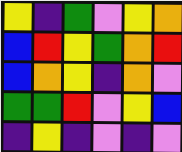[["yellow", "indigo", "green", "violet", "yellow", "orange"], ["blue", "red", "yellow", "green", "orange", "red"], ["blue", "orange", "yellow", "indigo", "orange", "violet"], ["green", "green", "red", "violet", "yellow", "blue"], ["indigo", "yellow", "indigo", "violet", "indigo", "violet"]]